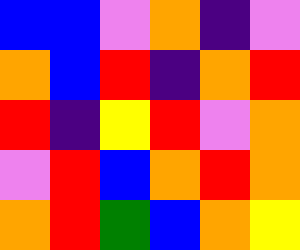[["blue", "blue", "violet", "orange", "indigo", "violet"], ["orange", "blue", "red", "indigo", "orange", "red"], ["red", "indigo", "yellow", "red", "violet", "orange"], ["violet", "red", "blue", "orange", "red", "orange"], ["orange", "red", "green", "blue", "orange", "yellow"]]